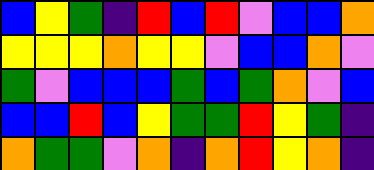[["blue", "yellow", "green", "indigo", "red", "blue", "red", "violet", "blue", "blue", "orange"], ["yellow", "yellow", "yellow", "orange", "yellow", "yellow", "violet", "blue", "blue", "orange", "violet"], ["green", "violet", "blue", "blue", "blue", "green", "blue", "green", "orange", "violet", "blue"], ["blue", "blue", "red", "blue", "yellow", "green", "green", "red", "yellow", "green", "indigo"], ["orange", "green", "green", "violet", "orange", "indigo", "orange", "red", "yellow", "orange", "indigo"]]